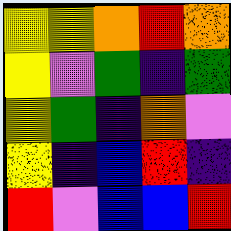[["yellow", "yellow", "orange", "red", "orange"], ["yellow", "violet", "green", "indigo", "green"], ["yellow", "green", "indigo", "orange", "violet"], ["yellow", "indigo", "blue", "red", "indigo"], ["red", "violet", "blue", "blue", "red"]]